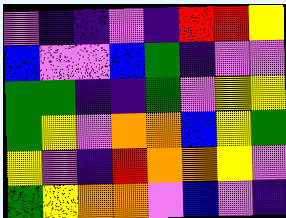[["violet", "indigo", "indigo", "violet", "indigo", "red", "red", "yellow"], ["blue", "violet", "violet", "blue", "green", "indigo", "violet", "violet"], ["green", "green", "indigo", "indigo", "green", "violet", "yellow", "yellow"], ["green", "yellow", "violet", "orange", "orange", "blue", "yellow", "green"], ["yellow", "violet", "indigo", "red", "orange", "orange", "yellow", "violet"], ["green", "yellow", "orange", "orange", "violet", "blue", "violet", "indigo"]]